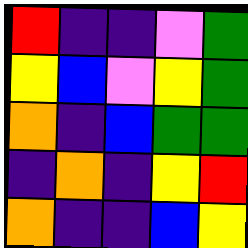[["red", "indigo", "indigo", "violet", "green"], ["yellow", "blue", "violet", "yellow", "green"], ["orange", "indigo", "blue", "green", "green"], ["indigo", "orange", "indigo", "yellow", "red"], ["orange", "indigo", "indigo", "blue", "yellow"]]